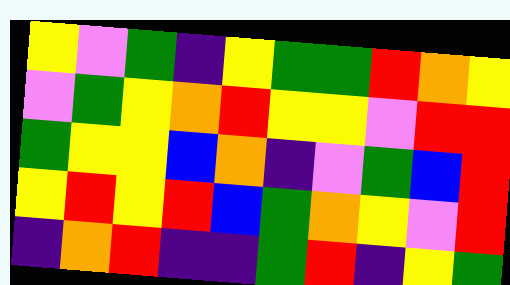[["yellow", "violet", "green", "indigo", "yellow", "green", "green", "red", "orange", "yellow"], ["violet", "green", "yellow", "orange", "red", "yellow", "yellow", "violet", "red", "red"], ["green", "yellow", "yellow", "blue", "orange", "indigo", "violet", "green", "blue", "red"], ["yellow", "red", "yellow", "red", "blue", "green", "orange", "yellow", "violet", "red"], ["indigo", "orange", "red", "indigo", "indigo", "green", "red", "indigo", "yellow", "green"]]